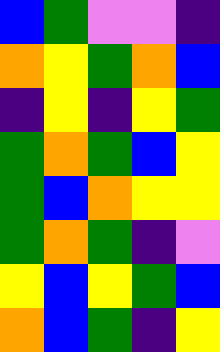[["blue", "green", "violet", "violet", "indigo"], ["orange", "yellow", "green", "orange", "blue"], ["indigo", "yellow", "indigo", "yellow", "green"], ["green", "orange", "green", "blue", "yellow"], ["green", "blue", "orange", "yellow", "yellow"], ["green", "orange", "green", "indigo", "violet"], ["yellow", "blue", "yellow", "green", "blue"], ["orange", "blue", "green", "indigo", "yellow"]]